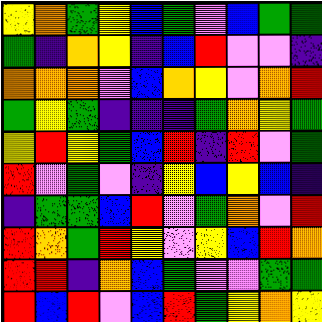[["yellow", "orange", "green", "yellow", "blue", "green", "violet", "blue", "green", "green"], ["green", "indigo", "orange", "yellow", "indigo", "blue", "red", "violet", "violet", "indigo"], ["orange", "orange", "orange", "violet", "blue", "orange", "yellow", "violet", "orange", "red"], ["green", "yellow", "green", "indigo", "indigo", "indigo", "green", "orange", "yellow", "green"], ["yellow", "red", "yellow", "green", "blue", "red", "indigo", "red", "violet", "green"], ["red", "violet", "green", "violet", "indigo", "yellow", "blue", "yellow", "blue", "indigo"], ["indigo", "green", "green", "blue", "red", "violet", "green", "orange", "violet", "red"], ["red", "orange", "green", "red", "yellow", "violet", "yellow", "blue", "red", "orange"], ["red", "red", "indigo", "orange", "blue", "green", "violet", "violet", "green", "green"], ["red", "blue", "red", "violet", "blue", "red", "green", "yellow", "orange", "yellow"]]